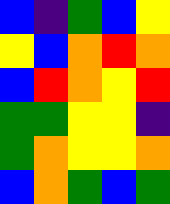[["blue", "indigo", "green", "blue", "yellow"], ["yellow", "blue", "orange", "red", "orange"], ["blue", "red", "orange", "yellow", "red"], ["green", "green", "yellow", "yellow", "indigo"], ["green", "orange", "yellow", "yellow", "orange"], ["blue", "orange", "green", "blue", "green"]]